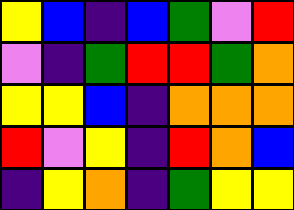[["yellow", "blue", "indigo", "blue", "green", "violet", "red"], ["violet", "indigo", "green", "red", "red", "green", "orange"], ["yellow", "yellow", "blue", "indigo", "orange", "orange", "orange"], ["red", "violet", "yellow", "indigo", "red", "orange", "blue"], ["indigo", "yellow", "orange", "indigo", "green", "yellow", "yellow"]]